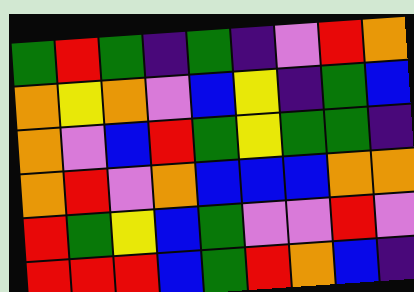[["green", "red", "green", "indigo", "green", "indigo", "violet", "red", "orange"], ["orange", "yellow", "orange", "violet", "blue", "yellow", "indigo", "green", "blue"], ["orange", "violet", "blue", "red", "green", "yellow", "green", "green", "indigo"], ["orange", "red", "violet", "orange", "blue", "blue", "blue", "orange", "orange"], ["red", "green", "yellow", "blue", "green", "violet", "violet", "red", "violet"], ["red", "red", "red", "blue", "green", "red", "orange", "blue", "indigo"]]